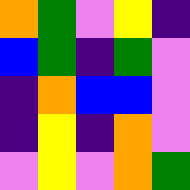[["orange", "green", "violet", "yellow", "indigo"], ["blue", "green", "indigo", "green", "violet"], ["indigo", "orange", "blue", "blue", "violet"], ["indigo", "yellow", "indigo", "orange", "violet"], ["violet", "yellow", "violet", "orange", "green"]]